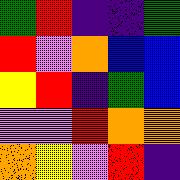[["green", "red", "indigo", "indigo", "green"], ["red", "violet", "orange", "blue", "blue"], ["yellow", "red", "indigo", "green", "blue"], ["violet", "violet", "red", "orange", "orange"], ["orange", "yellow", "violet", "red", "indigo"]]